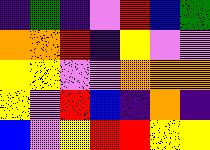[["indigo", "green", "indigo", "violet", "red", "blue", "green"], ["orange", "orange", "red", "indigo", "yellow", "violet", "violet"], ["yellow", "yellow", "violet", "violet", "orange", "orange", "orange"], ["yellow", "violet", "red", "blue", "indigo", "orange", "indigo"], ["blue", "violet", "yellow", "red", "red", "yellow", "yellow"]]